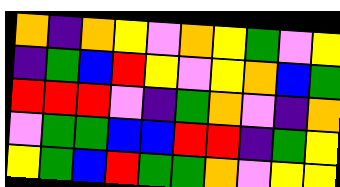[["orange", "indigo", "orange", "yellow", "violet", "orange", "yellow", "green", "violet", "yellow"], ["indigo", "green", "blue", "red", "yellow", "violet", "yellow", "orange", "blue", "green"], ["red", "red", "red", "violet", "indigo", "green", "orange", "violet", "indigo", "orange"], ["violet", "green", "green", "blue", "blue", "red", "red", "indigo", "green", "yellow"], ["yellow", "green", "blue", "red", "green", "green", "orange", "violet", "yellow", "yellow"]]